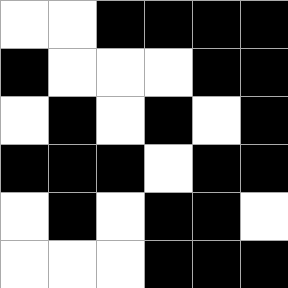[["white", "white", "black", "black", "black", "black"], ["black", "white", "white", "white", "black", "black"], ["white", "black", "white", "black", "white", "black"], ["black", "black", "black", "white", "black", "black"], ["white", "black", "white", "black", "black", "white"], ["white", "white", "white", "black", "black", "black"]]